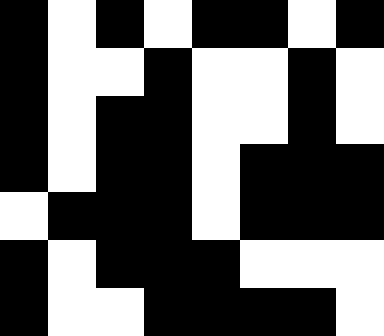[["black", "white", "black", "white", "black", "black", "white", "black"], ["black", "white", "white", "black", "white", "white", "black", "white"], ["black", "white", "black", "black", "white", "white", "black", "white"], ["black", "white", "black", "black", "white", "black", "black", "black"], ["white", "black", "black", "black", "white", "black", "black", "black"], ["black", "white", "black", "black", "black", "white", "white", "white"], ["black", "white", "white", "black", "black", "black", "black", "white"]]